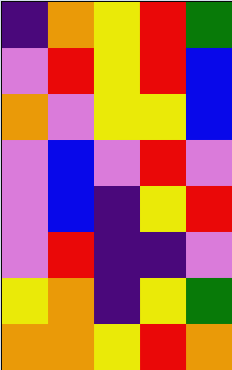[["indigo", "orange", "yellow", "red", "green"], ["violet", "red", "yellow", "red", "blue"], ["orange", "violet", "yellow", "yellow", "blue"], ["violet", "blue", "violet", "red", "violet"], ["violet", "blue", "indigo", "yellow", "red"], ["violet", "red", "indigo", "indigo", "violet"], ["yellow", "orange", "indigo", "yellow", "green"], ["orange", "orange", "yellow", "red", "orange"]]